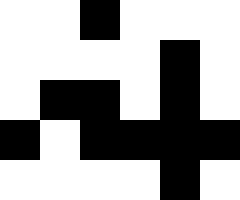[["white", "white", "black", "white", "white", "white"], ["white", "white", "white", "white", "black", "white"], ["white", "black", "black", "white", "black", "white"], ["black", "white", "black", "black", "black", "black"], ["white", "white", "white", "white", "black", "white"]]